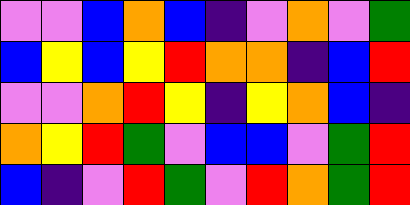[["violet", "violet", "blue", "orange", "blue", "indigo", "violet", "orange", "violet", "green"], ["blue", "yellow", "blue", "yellow", "red", "orange", "orange", "indigo", "blue", "red"], ["violet", "violet", "orange", "red", "yellow", "indigo", "yellow", "orange", "blue", "indigo"], ["orange", "yellow", "red", "green", "violet", "blue", "blue", "violet", "green", "red"], ["blue", "indigo", "violet", "red", "green", "violet", "red", "orange", "green", "red"]]